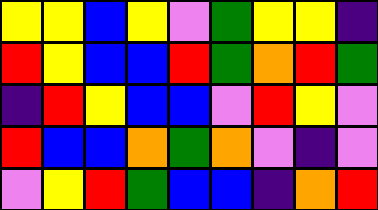[["yellow", "yellow", "blue", "yellow", "violet", "green", "yellow", "yellow", "indigo"], ["red", "yellow", "blue", "blue", "red", "green", "orange", "red", "green"], ["indigo", "red", "yellow", "blue", "blue", "violet", "red", "yellow", "violet"], ["red", "blue", "blue", "orange", "green", "orange", "violet", "indigo", "violet"], ["violet", "yellow", "red", "green", "blue", "blue", "indigo", "orange", "red"]]